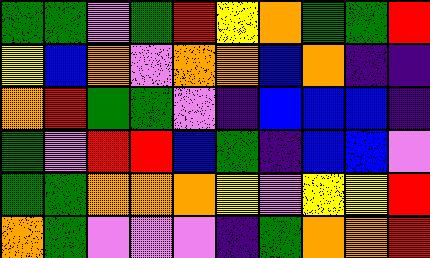[["green", "green", "violet", "green", "red", "yellow", "orange", "green", "green", "red"], ["yellow", "blue", "orange", "violet", "orange", "orange", "blue", "orange", "indigo", "indigo"], ["orange", "red", "green", "green", "violet", "indigo", "blue", "blue", "blue", "indigo"], ["green", "violet", "red", "red", "blue", "green", "indigo", "blue", "blue", "violet"], ["green", "green", "orange", "orange", "orange", "yellow", "violet", "yellow", "yellow", "red"], ["orange", "green", "violet", "violet", "violet", "indigo", "green", "orange", "orange", "red"]]